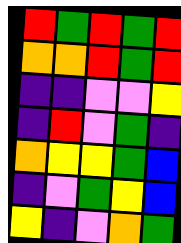[["red", "green", "red", "green", "red"], ["orange", "orange", "red", "green", "red"], ["indigo", "indigo", "violet", "violet", "yellow"], ["indigo", "red", "violet", "green", "indigo"], ["orange", "yellow", "yellow", "green", "blue"], ["indigo", "violet", "green", "yellow", "blue"], ["yellow", "indigo", "violet", "orange", "green"]]